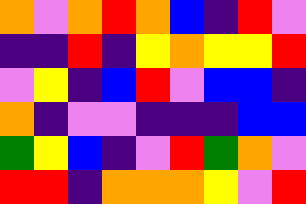[["orange", "violet", "orange", "red", "orange", "blue", "indigo", "red", "violet"], ["indigo", "indigo", "red", "indigo", "yellow", "orange", "yellow", "yellow", "red"], ["violet", "yellow", "indigo", "blue", "red", "violet", "blue", "blue", "indigo"], ["orange", "indigo", "violet", "violet", "indigo", "indigo", "indigo", "blue", "blue"], ["green", "yellow", "blue", "indigo", "violet", "red", "green", "orange", "violet"], ["red", "red", "indigo", "orange", "orange", "orange", "yellow", "violet", "red"]]